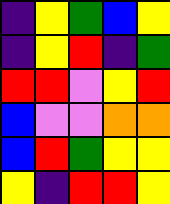[["indigo", "yellow", "green", "blue", "yellow"], ["indigo", "yellow", "red", "indigo", "green"], ["red", "red", "violet", "yellow", "red"], ["blue", "violet", "violet", "orange", "orange"], ["blue", "red", "green", "yellow", "yellow"], ["yellow", "indigo", "red", "red", "yellow"]]